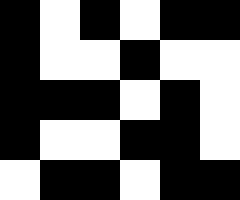[["black", "white", "black", "white", "black", "black"], ["black", "white", "white", "black", "white", "white"], ["black", "black", "black", "white", "black", "white"], ["black", "white", "white", "black", "black", "white"], ["white", "black", "black", "white", "black", "black"]]